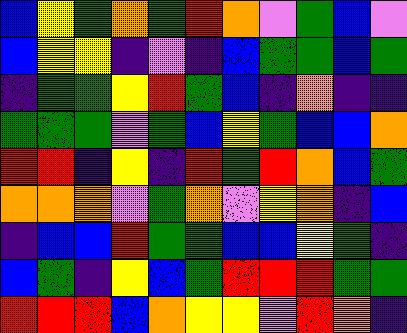[["blue", "yellow", "green", "orange", "green", "red", "orange", "violet", "green", "blue", "violet"], ["blue", "yellow", "yellow", "indigo", "violet", "indigo", "blue", "green", "green", "blue", "green"], ["indigo", "green", "green", "yellow", "red", "green", "blue", "indigo", "orange", "indigo", "indigo"], ["green", "green", "green", "violet", "green", "blue", "yellow", "green", "blue", "blue", "orange"], ["red", "red", "indigo", "yellow", "indigo", "red", "green", "red", "orange", "blue", "green"], ["orange", "orange", "orange", "violet", "green", "orange", "violet", "yellow", "orange", "indigo", "blue"], ["indigo", "blue", "blue", "red", "green", "green", "blue", "blue", "yellow", "green", "indigo"], ["blue", "green", "indigo", "yellow", "blue", "green", "red", "red", "red", "green", "green"], ["red", "red", "red", "blue", "orange", "yellow", "yellow", "violet", "red", "orange", "indigo"]]